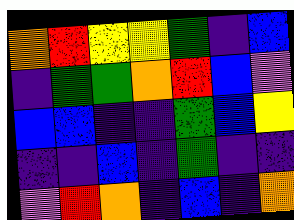[["orange", "red", "yellow", "yellow", "green", "indigo", "blue"], ["indigo", "green", "green", "orange", "red", "blue", "violet"], ["blue", "blue", "indigo", "indigo", "green", "blue", "yellow"], ["indigo", "indigo", "blue", "indigo", "green", "indigo", "indigo"], ["violet", "red", "orange", "indigo", "blue", "indigo", "orange"]]